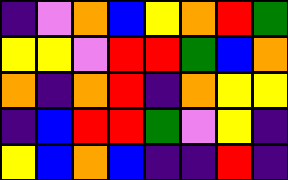[["indigo", "violet", "orange", "blue", "yellow", "orange", "red", "green"], ["yellow", "yellow", "violet", "red", "red", "green", "blue", "orange"], ["orange", "indigo", "orange", "red", "indigo", "orange", "yellow", "yellow"], ["indigo", "blue", "red", "red", "green", "violet", "yellow", "indigo"], ["yellow", "blue", "orange", "blue", "indigo", "indigo", "red", "indigo"]]